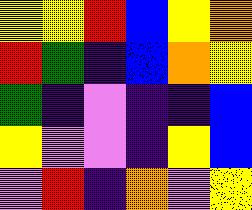[["yellow", "yellow", "red", "blue", "yellow", "orange"], ["red", "green", "indigo", "blue", "orange", "yellow"], ["green", "indigo", "violet", "indigo", "indigo", "blue"], ["yellow", "violet", "violet", "indigo", "yellow", "blue"], ["violet", "red", "indigo", "orange", "violet", "yellow"]]